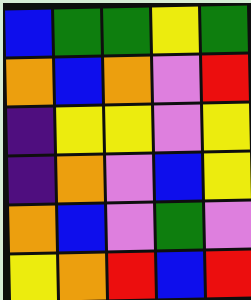[["blue", "green", "green", "yellow", "green"], ["orange", "blue", "orange", "violet", "red"], ["indigo", "yellow", "yellow", "violet", "yellow"], ["indigo", "orange", "violet", "blue", "yellow"], ["orange", "blue", "violet", "green", "violet"], ["yellow", "orange", "red", "blue", "red"]]